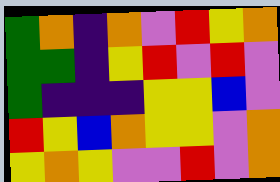[["green", "orange", "indigo", "orange", "violet", "red", "yellow", "orange"], ["green", "green", "indigo", "yellow", "red", "violet", "red", "violet"], ["green", "indigo", "indigo", "indigo", "yellow", "yellow", "blue", "violet"], ["red", "yellow", "blue", "orange", "yellow", "yellow", "violet", "orange"], ["yellow", "orange", "yellow", "violet", "violet", "red", "violet", "orange"]]